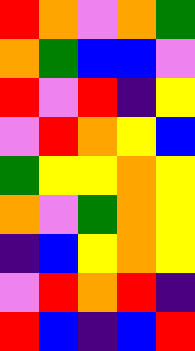[["red", "orange", "violet", "orange", "green"], ["orange", "green", "blue", "blue", "violet"], ["red", "violet", "red", "indigo", "yellow"], ["violet", "red", "orange", "yellow", "blue"], ["green", "yellow", "yellow", "orange", "yellow"], ["orange", "violet", "green", "orange", "yellow"], ["indigo", "blue", "yellow", "orange", "yellow"], ["violet", "red", "orange", "red", "indigo"], ["red", "blue", "indigo", "blue", "red"]]